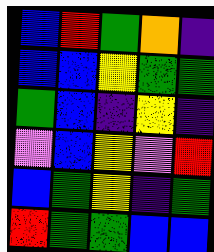[["blue", "red", "green", "orange", "indigo"], ["blue", "blue", "yellow", "green", "green"], ["green", "blue", "indigo", "yellow", "indigo"], ["violet", "blue", "yellow", "violet", "red"], ["blue", "green", "yellow", "indigo", "green"], ["red", "green", "green", "blue", "blue"]]